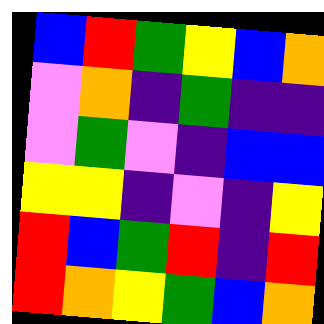[["blue", "red", "green", "yellow", "blue", "orange"], ["violet", "orange", "indigo", "green", "indigo", "indigo"], ["violet", "green", "violet", "indigo", "blue", "blue"], ["yellow", "yellow", "indigo", "violet", "indigo", "yellow"], ["red", "blue", "green", "red", "indigo", "red"], ["red", "orange", "yellow", "green", "blue", "orange"]]